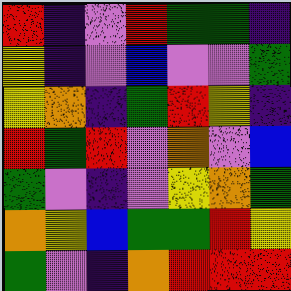[["red", "indigo", "violet", "red", "green", "green", "indigo"], ["yellow", "indigo", "violet", "blue", "violet", "violet", "green"], ["yellow", "orange", "indigo", "green", "red", "yellow", "indigo"], ["red", "green", "red", "violet", "orange", "violet", "blue"], ["green", "violet", "indigo", "violet", "yellow", "orange", "green"], ["orange", "yellow", "blue", "green", "green", "red", "yellow"], ["green", "violet", "indigo", "orange", "red", "red", "red"]]